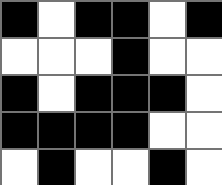[["black", "white", "black", "black", "white", "black"], ["white", "white", "white", "black", "white", "white"], ["black", "white", "black", "black", "black", "white"], ["black", "black", "black", "black", "white", "white"], ["white", "black", "white", "white", "black", "white"]]